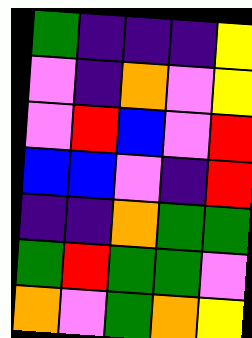[["green", "indigo", "indigo", "indigo", "yellow"], ["violet", "indigo", "orange", "violet", "yellow"], ["violet", "red", "blue", "violet", "red"], ["blue", "blue", "violet", "indigo", "red"], ["indigo", "indigo", "orange", "green", "green"], ["green", "red", "green", "green", "violet"], ["orange", "violet", "green", "orange", "yellow"]]